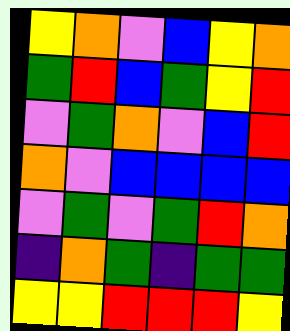[["yellow", "orange", "violet", "blue", "yellow", "orange"], ["green", "red", "blue", "green", "yellow", "red"], ["violet", "green", "orange", "violet", "blue", "red"], ["orange", "violet", "blue", "blue", "blue", "blue"], ["violet", "green", "violet", "green", "red", "orange"], ["indigo", "orange", "green", "indigo", "green", "green"], ["yellow", "yellow", "red", "red", "red", "yellow"]]